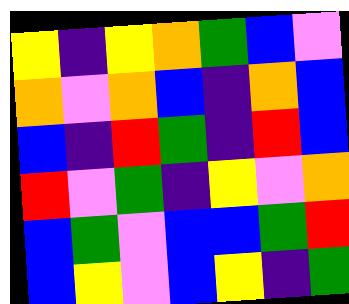[["yellow", "indigo", "yellow", "orange", "green", "blue", "violet"], ["orange", "violet", "orange", "blue", "indigo", "orange", "blue"], ["blue", "indigo", "red", "green", "indigo", "red", "blue"], ["red", "violet", "green", "indigo", "yellow", "violet", "orange"], ["blue", "green", "violet", "blue", "blue", "green", "red"], ["blue", "yellow", "violet", "blue", "yellow", "indigo", "green"]]